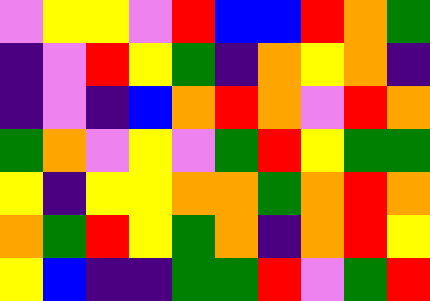[["violet", "yellow", "yellow", "violet", "red", "blue", "blue", "red", "orange", "green"], ["indigo", "violet", "red", "yellow", "green", "indigo", "orange", "yellow", "orange", "indigo"], ["indigo", "violet", "indigo", "blue", "orange", "red", "orange", "violet", "red", "orange"], ["green", "orange", "violet", "yellow", "violet", "green", "red", "yellow", "green", "green"], ["yellow", "indigo", "yellow", "yellow", "orange", "orange", "green", "orange", "red", "orange"], ["orange", "green", "red", "yellow", "green", "orange", "indigo", "orange", "red", "yellow"], ["yellow", "blue", "indigo", "indigo", "green", "green", "red", "violet", "green", "red"]]